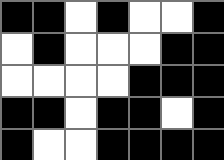[["black", "black", "white", "black", "white", "white", "black"], ["white", "black", "white", "white", "white", "black", "black"], ["white", "white", "white", "white", "black", "black", "black"], ["black", "black", "white", "black", "black", "white", "black"], ["black", "white", "white", "black", "black", "black", "black"]]